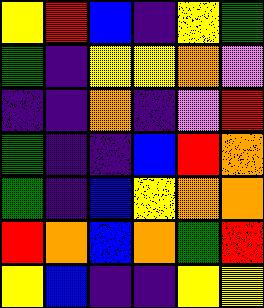[["yellow", "red", "blue", "indigo", "yellow", "green"], ["green", "indigo", "yellow", "yellow", "orange", "violet"], ["indigo", "indigo", "orange", "indigo", "violet", "red"], ["green", "indigo", "indigo", "blue", "red", "orange"], ["green", "indigo", "blue", "yellow", "orange", "orange"], ["red", "orange", "blue", "orange", "green", "red"], ["yellow", "blue", "indigo", "indigo", "yellow", "yellow"]]